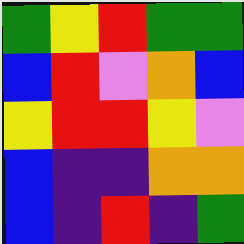[["green", "yellow", "red", "green", "green"], ["blue", "red", "violet", "orange", "blue"], ["yellow", "red", "red", "yellow", "violet"], ["blue", "indigo", "indigo", "orange", "orange"], ["blue", "indigo", "red", "indigo", "green"]]